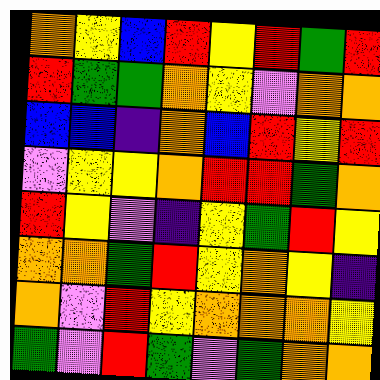[["orange", "yellow", "blue", "red", "yellow", "red", "green", "red"], ["red", "green", "green", "orange", "yellow", "violet", "orange", "orange"], ["blue", "blue", "indigo", "orange", "blue", "red", "yellow", "red"], ["violet", "yellow", "yellow", "orange", "red", "red", "green", "orange"], ["red", "yellow", "violet", "indigo", "yellow", "green", "red", "yellow"], ["orange", "orange", "green", "red", "yellow", "orange", "yellow", "indigo"], ["orange", "violet", "red", "yellow", "orange", "orange", "orange", "yellow"], ["green", "violet", "red", "green", "violet", "green", "orange", "orange"]]